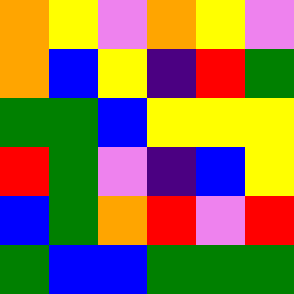[["orange", "yellow", "violet", "orange", "yellow", "violet"], ["orange", "blue", "yellow", "indigo", "red", "green"], ["green", "green", "blue", "yellow", "yellow", "yellow"], ["red", "green", "violet", "indigo", "blue", "yellow"], ["blue", "green", "orange", "red", "violet", "red"], ["green", "blue", "blue", "green", "green", "green"]]